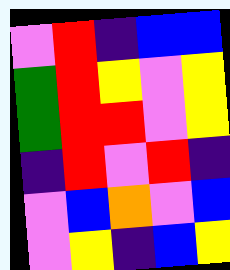[["violet", "red", "indigo", "blue", "blue"], ["green", "red", "yellow", "violet", "yellow"], ["green", "red", "red", "violet", "yellow"], ["indigo", "red", "violet", "red", "indigo"], ["violet", "blue", "orange", "violet", "blue"], ["violet", "yellow", "indigo", "blue", "yellow"]]